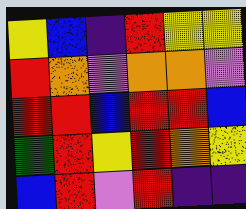[["yellow", "blue", "indigo", "red", "yellow", "yellow"], ["red", "orange", "violet", "orange", "orange", "violet"], ["red", "red", "blue", "red", "red", "blue"], ["green", "red", "yellow", "red", "orange", "yellow"], ["blue", "red", "violet", "red", "indigo", "indigo"]]